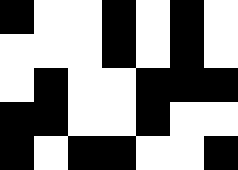[["black", "white", "white", "black", "white", "black", "white"], ["white", "white", "white", "black", "white", "black", "white"], ["white", "black", "white", "white", "black", "black", "black"], ["black", "black", "white", "white", "black", "white", "white"], ["black", "white", "black", "black", "white", "white", "black"]]